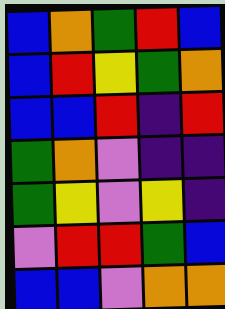[["blue", "orange", "green", "red", "blue"], ["blue", "red", "yellow", "green", "orange"], ["blue", "blue", "red", "indigo", "red"], ["green", "orange", "violet", "indigo", "indigo"], ["green", "yellow", "violet", "yellow", "indigo"], ["violet", "red", "red", "green", "blue"], ["blue", "blue", "violet", "orange", "orange"]]